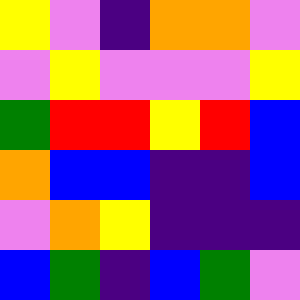[["yellow", "violet", "indigo", "orange", "orange", "violet"], ["violet", "yellow", "violet", "violet", "violet", "yellow"], ["green", "red", "red", "yellow", "red", "blue"], ["orange", "blue", "blue", "indigo", "indigo", "blue"], ["violet", "orange", "yellow", "indigo", "indigo", "indigo"], ["blue", "green", "indigo", "blue", "green", "violet"]]